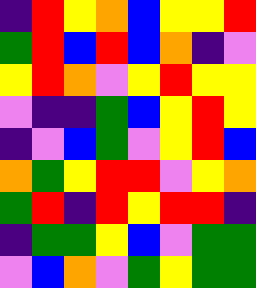[["indigo", "red", "yellow", "orange", "blue", "yellow", "yellow", "red"], ["green", "red", "blue", "red", "blue", "orange", "indigo", "violet"], ["yellow", "red", "orange", "violet", "yellow", "red", "yellow", "yellow"], ["violet", "indigo", "indigo", "green", "blue", "yellow", "red", "yellow"], ["indigo", "violet", "blue", "green", "violet", "yellow", "red", "blue"], ["orange", "green", "yellow", "red", "red", "violet", "yellow", "orange"], ["green", "red", "indigo", "red", "yellow", "red", "red", "indigo"], ["indigo", "green", "green", "yellow", "blue", "violet", "green", "green"], ["violet", "blue", "orange", "violet", "green", "yellow", "green", "green"]]